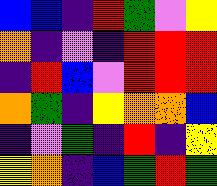[["blue", "blue", "indigo", "red", "green", "violet", "yellow"], ["orange", "indigo", "violet", "indigo", "red", "red", "red"], ["indigo", "red", "blue", "violet", "red", "red", "red"], ["orange", "green", "indigo", "yellow", "orange", "orange", "blue"], ["indigo", "violet", "green", "indigo", "red", "indigo", "yellow"], ["yellow", "orange", "indigo", "blue", "green", "red", "green"]]